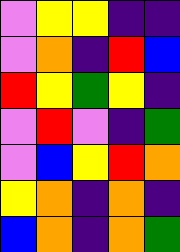[["violet", "yellow", "yellow", "indigo", "indigo"], ["violet", "orange", "indigo", "red", "blue"], ["red", "yellow", "green", "yellow", "indigo"], ["violet", "red", "violet", "indigo", "green"], ["violet", "blue", "yellow", "red", "orange"], ["yellow", "orange", "indigo", "orange", "indigo"], ["blue", "orange", "indigo", "orange", "green"]]